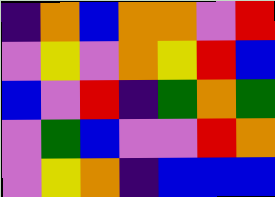[["indigo", "orange", "blue", "orange", "orange", "violet", "red"], ["violet", "yellow", "violet", "orange", "yellow", "red", "blue"], ["blue", "violet", "red", "indigo", "green", "orange", "green"], ["violet", "green", "blue", "violet", "violet", "red", "orange"], ["violet", "yellow", "orange", "indigo", "blue", "blue", "blue"]]